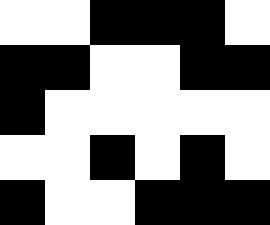[["white", "white", "black", "black", "black", "white"], ["black", "black", "white", "white", "black", "black"], ["black", "white", "white", "white", "white", "white"], ["white", "white", "black", "white", "black", "white"], ["black", "white", "white", "black", "black", "black"]]